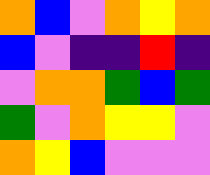[["orange", "blue", "violet", "orange", "yellow", "orange"], ["blue", "violet", "indigo", "indigo", "red", "indigo"], ["violet", "orange", "orange", "green", "blue", "green"], ["green", "violet", "orange", "yellow", "yellow", "violet"], ["orange", "yellow", "blue", "violet", "violet", "violet"]]